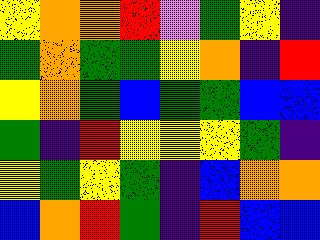[["yellow", "orange", "orange", "red", "violet", "green", "yellow", "indigo"], ["green", "orange", "green", "green", "yellow", "orange", "indigo", "red"], ["yellow", "orange", "green", "blue", "green", "green", "blue", "blue"], ["green", "indigo", "red", "yellow", "yellow", "yellow", "green", "indigo"], ["yellow", "green", "yellow", "green", "indigo", "blue", "orange", "orange"], ["blue", "orange", "red", "green", "indigo", "red", "blue", "blue"]]